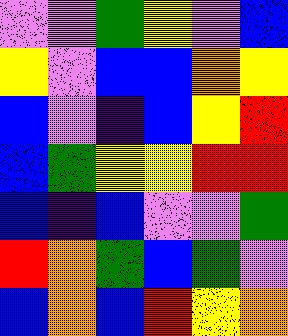[["violet", "violet", "green", "yellow", "violet", "blue"], ["yellow", "violet", "blue", "blue", "orange", "yellow"], ["blue", "violet", "indigo", "blue", "yellow", "red"], ["blue", "green", "yellow", "yellow", "red", "red"], ["blue", "indigo", "blue", "violet", "violet", "green"], ["red", "orange", "green", "blue", "green", "violet"], ["blue", "orange", "blue", "red", "yellow", "orange"]]